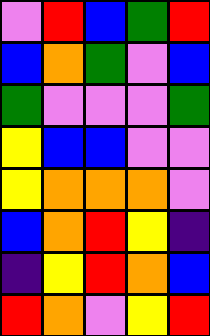[["violet", "red", "blue", "green", "red"], ["blue", "orange", "green", "violet", "blue"], ["green", "violet", "violet", "violet", "green"], ["yellow", "blue", "blue", "violet", "violet"], ["yellow", "orange", "orange", "orange", "violet"], ["blue", "orange", "red", "yellow", "indigo"], ["indigo", "yellow", "red", "orange", "blue"], ["red", "orange", "violet", "yellow", "red"]]